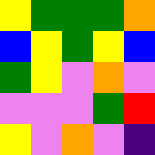[["yellow", "green", "green", "green", "orange"], ["blue", "yellow", "green", "yellow", "blue"], ["green", "yellow", "violet", "orange", "violet"], ["violet", "violet", "violet", "green", "red"], ["yellow", "violet", "orange", "violet", "indigo"]]